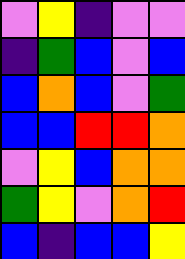[["violet", "yellow", "indigo", "violet", "violet"], ["indigo", "green", "blue", "violet", "blue"], ["blue", "orange", "blue", "violet", "green"], ["blue", "blue", "red", "red", "orange"], ["violet", "yellow", "blue", "orange", "orange"], ["green", "yellow", "violet", "orange", "red"], ["blue", "indigo", "blue", "blue", "yellow"]]